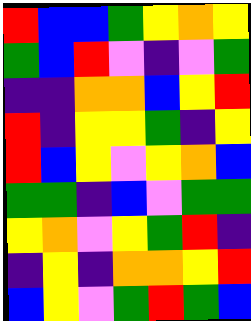[["red", "blue", "blue", "green", "yellow", "orange", "yellow"], ["green", "blue", "red", "violet", "indigo", "violet", "green"], ["indigo", "indigo", "orange", "orange", "blue", "yellow", "red"], ["red", "indigo", "yellow", "yellow", "green", "indigo", "yellow"], ["red", "blue", "yellow", "violet", "yellow", "orange", "blue"], ["green", "green", "indigo", "blue", "violet", "green", "green"], ["yellow", "orange", "violet", "yellow", "green", "red", "indigo"], ["indigo", "yellow", "indigo", "orange", "orange", "yellow", "red"], ["blue", "yellow", "violet", "green", "red", "green", "blue"]]